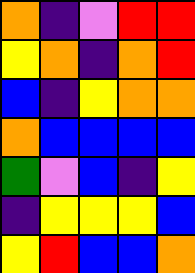[["orange", "indigo", "violet", "red", "red"], ["yellow", "orange", "indigo", "orange", "red"], ["blue", "indigo", "yellow", "orange", "orange"], ["orange", "blue", "blue", "blue", "blue"], ["green", "violet", "blue", "indigo", "yellow"], ["indigo", "yellow", "yellow", "yellow", "blue"], ["yellow", "red", "blue", "blue", "orange"]]